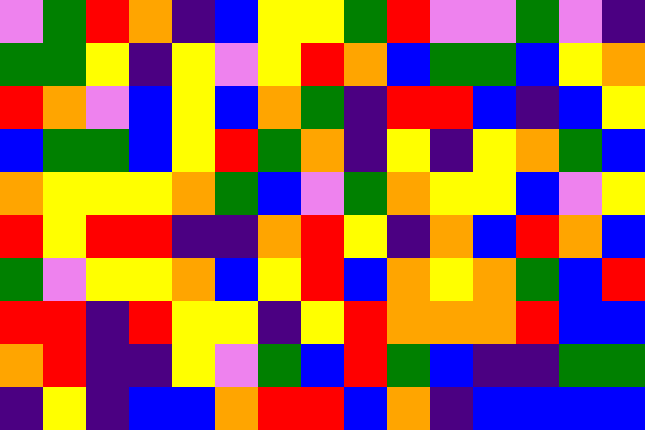[["violet", "green", "red", "orange", "indigo", "blue", "yellow", "yellow", "green", "red", "violet", "violet", "green", "violet", "indigo"], ["green", "green", "yellow", "indigo", "yellow", "violet", "yellow", "red", "orange", "blue", "green", "green", "blue", "yellow", "orange"], ["red", "orange", "violet", "blue", "yellow", "blue", "orange", "green", "indigo", "red", "red", "blue", "indigo", "blue", "yellow"], ["blue", "green", "green", "blue", "yellow", "red", "green", "orange", "indigo", "yellow", "indigo", "yellow", "orange", "green", "blue"], ["orange", "yellow", "yellow", "yellow", "orange", "green", "blue", "violet", "green", "orange", "yellow", "yellow", "blue", "violet", "yellow"], ["red", "yellow", "red", "red", "indigo", "indigo", "orange", "red", "yellow", "indigo", "orange", "blue", "red", "orange", "blue"], ["green", "violet", "yellow", "yellow", "orange", "blue", "yellow", "red", "blue", "orange", "yellow", "orange", "green", "blue", "red"], ["red", "red", "indigo", "red", "yellow", "yellow", "indigo", "yellow", "red", "orange", "orange", "orange", "red", "blue", "blue"], ["orange", "red", "indigo", "indigo", "yellow", "violet", "green", "blue", "red", "green", "blue", "indigo", "indigo", "green", "green"], ["indigo", "yellow", "indigo", "blue", "blue", "orange", "red", "red", "blue", "orange", "indigo", "blue", "blue", "blue", "blue"]]